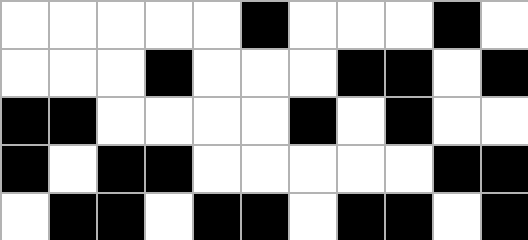[["white", "white", "white", "white", "white", "black", "white", "white", "white", "black", "white"], ["white", "white", "white", "black", "white", "white", "white", "black", "black", "white", "black"], ["black", "black", "white", "white", "white", "white", "black", "white", "black", "white", "white"], ["black", "white", "black", "black", "white", "white", "white", "white", "white", "black", "black"], ["white", "black", "black", "white", "black", "black", "white", "black", "black", "white", "black"]]